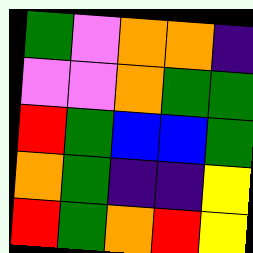[["green", "violet", "orange", "orange", "indigo"], ["violet", "violet", "orange", "green", "green"], ["red", "green", "blue", "blue", "green"], ["orange", "green", "indigo", "indigo", "yellow"], ["red", "green", "orange", "red", "yellow"]]